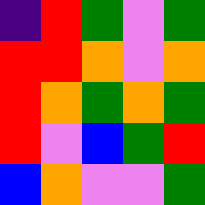[["indigo", "red", "green", "violet", "green"], ["red", "red", "orange", "violet", "orange"], ["red", "orange", "green", "orange", "green"], ["red", "violet", "blue", "green", "red"], ["blue", "orange", "violet", "violet", "green"]]